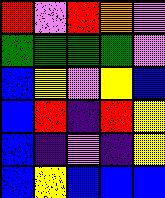[["red", "violet", "red", "orange", "violet"], ["green", "green", "green", "green", "violet"], ["blue", "yellow", "violet", "yellow", "blue"], ["blue", "red", "indigo", "red", "yellow"], ["blue", "indigo", "violet", "indigo", "yellow"], ["blue", "yellow", "blue", "blue", "blue"]]